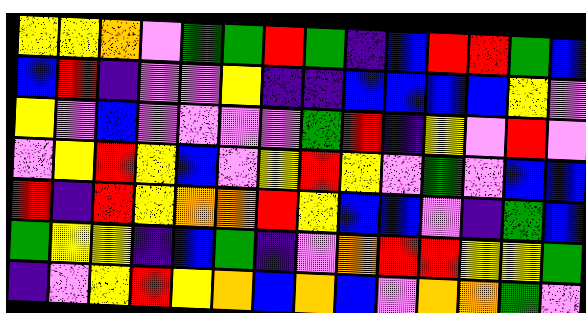[["yellow", "yellow", "orange", "violet", "green", "green", "red", "green", "indigo", "blue", "red", "red", "green", "blue"], ["blue", "red", "indigo", "violet", "violet", "yellow", "indigo", "indigo", "blue", "blue", "blue", "blue", "yellow", "violet"], ["yellow", "violet", "blue", "violet", "violet", "violet", "violet", "green", "red", "indigo", "yellow", "violet", "red", "violet"], ["violet", "yellow", "red", "yellow", "blue", "violet", "yellow", "red", "yellow", "violet", "green", "violet", "blue", "blue"], ["red", "indigo", "red", "yellow", "orange", "orange", "red", "yellow", "blue", "blue", "violet", "indigo", "green", "blue"], ["green", "yellow", "yellow", "indigo", "blue", "green", "indigo", "violet", "orange", "red", "red", "yellow", "yellow", "green"], ["indigo", "violet", "yellow", "red", "yellow", "orange", "blue", "orange", "blue", "violet", "orange", "orange", "green", "violet"]]